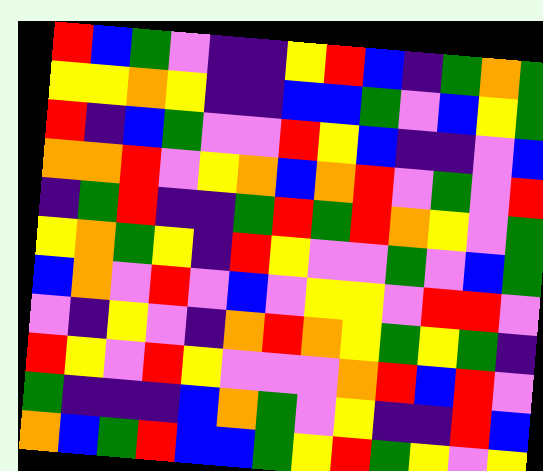[["red", "blue", "green", "violet", "indigo", "indigo", "yellow", "red", "blue", "indigo", "green", "orange", "green"], ["yellow", "yellow", "orange", "yellow", "indigo", "indigo", "blue", "blue", "green", "violet", "blue", "yellow", "green"], ["red", "indigo", "blue", "green", "violet", "violet", "red", "yellow", "blue", "indigo", "indigo", "violet", "blue"], ["orange", "orange", "red", "violet", "yellow", "orange", "blue", "orange", "red", "violet", "green", "violet", "red"], ["indigo", "green", "red", "indigo", "indigo", "green", "red", "green", "red", "orange", "yellow", "violet", "green"], ["yellow", "orange", "green", "yellow", "indigo", "red", "yellow", "violet", "violet", "green", "violet", "blue", "green"], ["blue", "orange", "violet", "red", "violet", "blue", "violet", "yellow", "yellow", "violet", "red", "red", "violet"], ["violet", "indigo", "yellow", "violet", "indigo", "orange", "red", "orange", "yellow", "green", "yellow", "green", "indigo"], ["red", "yellow", "violet", "red", "yellow", "violet", "violet", "violet", "orange", "red", "blue", "red", "violet"], ["green", "indigo", "indigo", "indigo", "blue", "orange", "green", "violet", "yellow", "indigo", "indigo", "red", "blue"], ["orange", "blue", "green", "red", "blue", "blue", "green", "yellow", "red", "green", "yellow", "violet", "yellow"]]